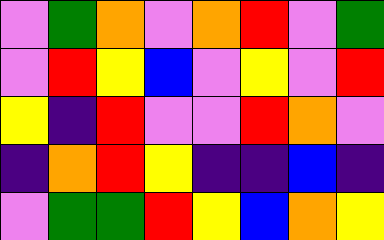[["violet", "green", "orange", "violet", "orange", "red", "violet", "green"], ["violet", "red", "yellow", "blue", "violet", "yellow", "violet", "red"], ["yellow", "indigo", "red", "violet", "violet", "red", "orange", "violet"], ["indigo", "orange", "red", "yellow", "indigo", "indigo", "blue", "indigo"], ["violet", "green", "green", "red", "yellow", "blue", "orange", "yellow"]]